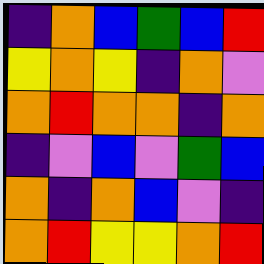[["indigo", "orange", "blue", "green", "blue", "red"], ["yellow", "orange", "yellow", "indigo", "orange", "violet"], ["orange", "red", "orange", "orange", "indigo", "orange"], ["indigo", "violet", "blue", "violet", "green", "blue"], ["orange", "indigo", "orange", "blue", "violet", "indigo"], ["orange", "red", "yellow", "yellow", "orange", "red"]]